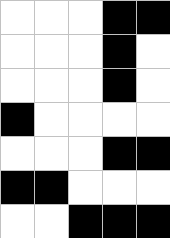[["white", "white", "white", "black", "black"], ["white", "white", "white", "black", "white"], ["white", "white", "white", "black", "white"], ["black", "white", "white", "white", "white"], ["white", "white", "white", "black", "black"], ["black", "black", "white", "white", "white"], ["white", "white", "black", "black", "black"]]